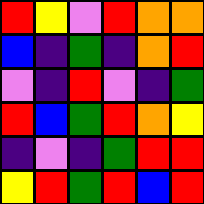[["red", "yellow", "violet", "red", "orange", "orange"], ["blue", "indigo", "green", "indigo", "orange", "red"], ["violet", "indigo", "red", "violet", "indigo", "green"], ["red", "blue", "green", "red", "orange", "yellow"], ["indigo", "violet", "indigo", "green", "red", "red"], ["yellow", "red", "green", "red", "blue", "red"]]